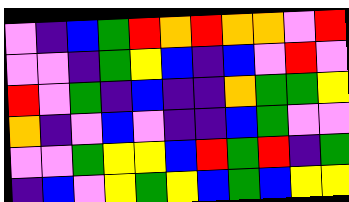[["violet", "indigo", "blue", "green", "red", "orange", "red", "orange", "orange", "violet", "red"], ["violet", "violet", "indigo", "green", "yellow", "blue", "indigo", "blue", "violet", "red", "violet"], ["red", "violet", "green", "indigo", "blue", "indigo", "indigo", "orange", "green", "green", "yellow"], ["orange", "indigo", "violet", "blue", "violet", "indigo", "indigo", "blue", "green", "violet", "violet"], ["violet", "violet", "green", "yellow", "yellow", "blue", "red", "green", "red", "indigo", "green"], ["indigo", "blue", "violet", "yellow", "green", "yellow", "blue", "green", "blue", "yellow", "yellow"]]